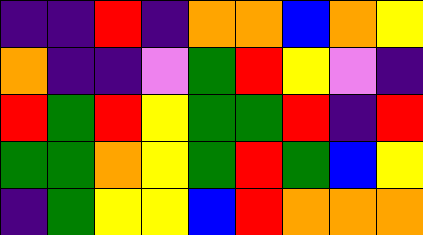[["indigo", "indigo", "red", "indigo", "orange", "orange", "blue", "orange", "yellow"], ["orange", "indigo", "indigo", "violet", "green", "red", "yellow", "violet", "indigo"], ["red", "green", "red", "yellow", "green", "green", "red", "indigo", "red"], ["green", "green", "orange", "yellow", "green", "red", "green", "blue", "yellow"], ["indigo", "green", "yellow", "yellow", "blue", "red", "orange", "orange", "orange"]]